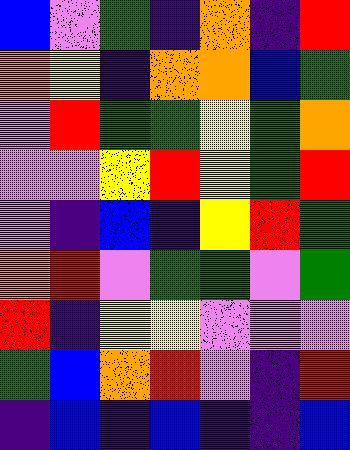[["blue", "violet", "green", "indigo", "orange", "indigo", "red"], ["orange", "yellow", "indigo", "orange", "orange", "blue", "green"], ["violet", "red", "green", "green", "yellow", "green", "orange"], ["violet", "violet", "yellow", "red", "yellow", "green", "red"], ["violet", "indigo", "blue", "indigo", "yellow", "red", "green"], ["orange", "red", "violet", "green", "green", "violet", "green"], ["red", "indigo", "yellow", "yellow", "violet", "violet", "violet"], ["green", "blue", "orange", "red", "violet", "indigo", "red"], ["indigo", "blue", "indigo", "blue", "indigo", "indigo", "blue"]]